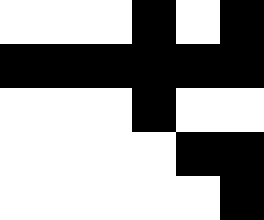[["white", "white", "white", "black", "white", "black"], ["black", "black", "black", "black", "black", "black"], ["white", "white", "white", "black", "white", "white"], ["white", "white", "white", "white", "black", "black"], ["white", "white", "white", "white", "white", "black"]]